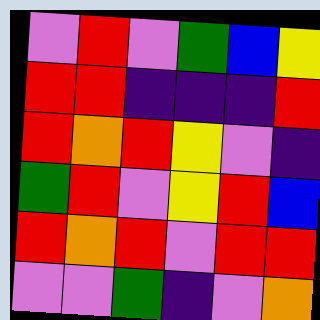[["violet", "red", "violet", "green", "blue", "yellow"], ["red", "red", "indigo", "indigo", "indigo", "red"], ["red", "orange", "red", "yellow", "violet", "indigo"], ["green", "red", "violet", "yellow", "red", "blue"], ["red", "orange", "red", "violet", "red", "red"], ["violet", "violet", "green", "indigo", "violet", "orange"]]